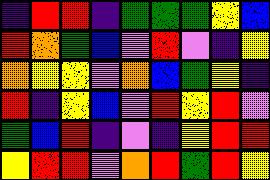[["indigo", "red", "red", "indigo", "green", "green", "green", "yellow", "blue"], ["red", "orange", "green", "blue", "violet", "red", "violet", "indigo", "yellow"], ["orange", "yellow", "yellow", "violet", "orange", "blue", "green", "yellow", "indigo"], ["red", "indigo", "yellow", "blue", "violet", "red", "yellow", "red", "violet"], ["green", "blue", "red", "indigo", "violet", "indigo", "yellow", "red", "red"], ["yellow", "red", "red", "violet", "orange", "red", "green", "red", "yellow"]]